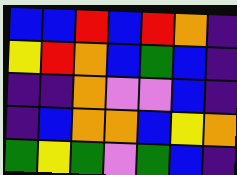[["blue", "blue", "red", "blue", "red", "orange", "indigo"], ["yellow", "red", "orange", "blue", "green", "blue", "indigo"], ["indigo", "indigo", "orange", "violet", "violet", "blue", "indigo"], ["indigo", "blue", "orange", "orange", "blue", "yellow", "orange"], ["green", "yellow", "green", "violet", "green", "blue", "indigo"]]